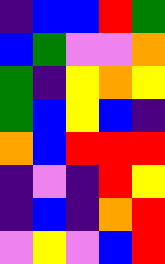[["indigo", "blue", "blue", "red", "green"], ["blue", "green", "violet", "violet", "orange"], ["green", "indigo", "yellow", "orange", "yellow"], ["green", "blue", "yellow", "blue", "indigo"], ["orange", "blue", "red", "red", "red"], ["indigo", "violet", "indigo", "red", "yellow"], ["indigo", "blue", "indigo", "orange", "red"], ["violet", "yellow", "violet", "blue", "red"]]